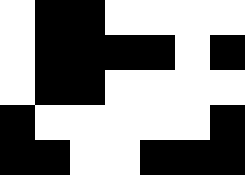[["white", "black", "black", "white", "white", "white", "white"], ["white", "black", "black", "black", "black", "white", "black"], ["white", "black", "black", "white", "white", "white", "white"], ["black", "white", "white", "white", "white", "white", "black"], ["black", "black", "white", "white", "black", "black", "black"]]